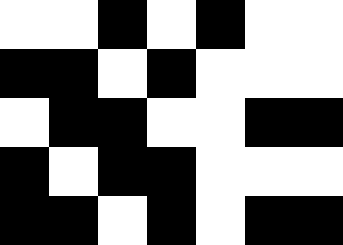[["white", "white", "black", "white", "black", "white", "white"], ["black", "black", "white", "black", "white", "white", "white"], ["white", "black", "black", "white", "white", "black", "black"], ["black", "white", "black", "black", "white", "white", "white"], ["black", "black", "white", "black", "white", "black", "black"]]